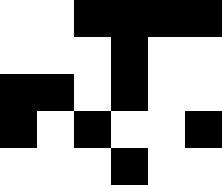[["white", "white", "black", "black", "black", "black"], ["white", "white", "white", "black", "white", "white"], ["black", "black", "white", "black", "white", "white"], ["black", "white", "black", "white", "white", "black"], ["white", "white", "white", "black", "white", "white"]]